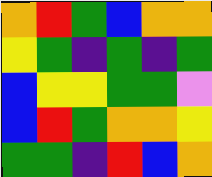[["orange", "red", "green", "blue", "orange", "orange"], ["yellow", "green", "indigo", "green", "indigo", "green"], ["blue", "yellow", "yellow", "green", "green", "violet"], ["blue", "red", "green", "orange", "orange", "yellow"], ["green", "green", "indigo", "red", "blue", "orange"]]